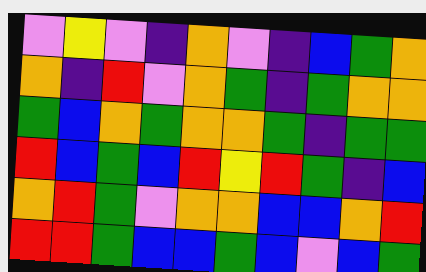[["violet", "yellow", "violet", "indigo", "orange", "violet", "indigo", "blue", "green", "orange"], ["orange", "indigo", "red", "violet", "orange", "green", "indigo", "green", "orange", "orange"], ["green", "blue", "orange", "green", "orange", "orange", "green", "indigo", "green", "green"], ["red", "blue", "green", "blue", "red", "yellow", "red", "green", "indigo", "blue"], ["orange", "red", "green", "violet", "orange", "orange", "blue", "blue", "orange", "red"], ["red", "red", "green", "blue", "blue", "green", "blue", "violet", "blue", "green"]]